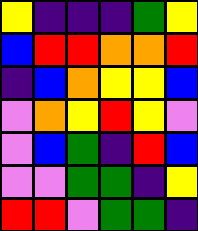[["yellow", "indigo", "indigo", "indigo", "green", "yellow"], ["blue", "red", "red", "orange", "orange", "red"], ["indigo", "blue", "orange", "yellow", "yellow", "blue"], ["violet", "orange", "yellow", "red", "yellow", "violet"], ["violet", "blue", "green", "indigo", "red", "blue"], ["violet", "violet", "green", "green", "indigo", "yellow"], ["red", "red", "violet", "green", "green", "indigo"]]